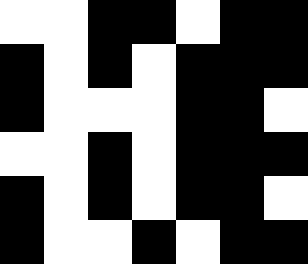[["white", "white", "black", "black", "white", "black", "black"], ["black", "white", "black", "white", "black", "black", "black"], ["black", "white", "white", "white", "black", "black", "white"], ["white", "white", "black", "white", "black", "black", "black"], ["black", "white", "black", "white", "black", "black", "white"], ["black", "white", "white", "black", "white", "black", "black"]]